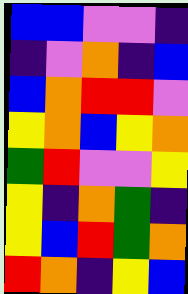[["blue", "blue", "violet", "violet", "indigo"], ["indigo", "violet", "orange", "indigo", "blue"], ["blue", "orange", "red", "red", "violet"], ["yellow", "orange", "blue", "yellow", "orange"], ["green", "red", "violet", "violet", "yellow"], ["yellow", "indigo", "orange", "green", "indigo"], ["yellow", "blue", "red", "green", "orange"], ["red", "orange", "indigo", "yellow", "blue"]]